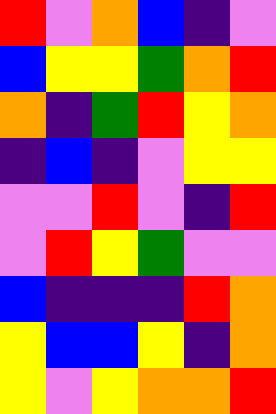[["red", "violet", "orange", "blue", "indigo", "violet"], ["blue", "yellow", "yellow", "green", "orange", "red"], ["orange", "indigo", "green", "red", "yellow", "orange"], ["indigo", "blue", "indigo", "violet", "yellow", "yellow"], ["violet", "violet", "red", "violet", "indigo", "red"], ["violet", "red", "yellow", "green", "violet", "violet"], ["blue", "indigo", "indigo", "indigo", "red", "orange"], ["yellow", "blue", "blue", "yellow", "indigo", "orange"], ["yellow", "violet", "yellow", "orange", "orange", "red"]]